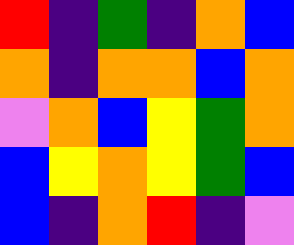[["red", "indigo", "green", "indigo", "orange", "blue"], ["orange", "indigo", "orange", "orange", "blue", "orange"], ["violet", "orange", "blue", "yellow", "green", "orange"], ["blue", "yellow", "orange", "yellow", "green", "blue"], ["blue", "indigo", "orange", "red", "indigo", "violet"]]